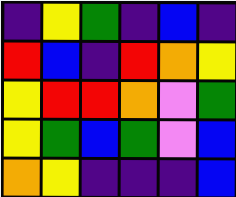[["indigo", "yellow", "green", "indigo", "blue", "indigo"], ["red", "blue", "indigo", "red", "orange", "yellow"], ["yellow", "red", "red", "orange", "violet", "green"], ["yellow", "green", "blue", "green", "violet", "blue"], ["orange", "yellow", "indigo", "indigo", "indigo", "blue"]]